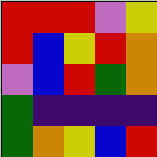[["red", "red", "red", "violet", "yellow"], ["red", "blue", "yellow", "red", "orange"], ["violet", "blue", "red", "green", "orange"], ["green", "indigo", "indigo", "indigo", "indigo"], ["green", "orange", "yellow", "blue", "red"]]